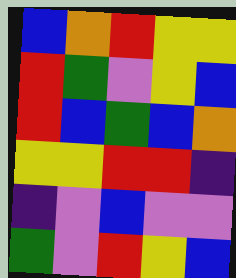[["blue", "orange", "red", "yellow", "yellow"], ["red", "green", "violet", "yellow", "blue"], ["red", "blue", "green", "blue", "orange"], ["yellow", "yellow", "red", "red", "indigo"], ["indigo", "violet", "blue", "violet", "violet"], ["green", "violet", "red", "yellow", "blue"]]